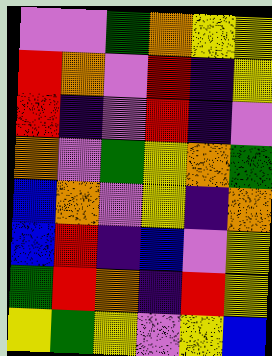[["violet", "violet", "green", "orange", "yellow", "yellow"], ["red", "orange", "violet", "red", "indigo", "yellow"], ["red", "indigo", "violet", "red", "indigo", "violet"], ["orange", "violet", "green", "yellow", "orange", "green"], ["blue", "orange", "violet", "yellow", "indigo", "orange"], ["blue", "red", "indigo", "blue", "violet", "yellow"], ["green", "red", "orange", "indigo", "red", "yellow"], ["yellow", "green", "yellow", "violet", "yellow", "blue"]]